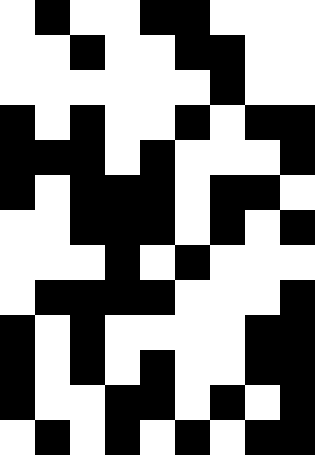[["white", "black", "white", "white", "black", "black", "white", "white", "white"], ["white", "white", "black", "white", "white", "black", "black", "white", "white"], ["white", "white", "white", "white", "white", "white", "black", "white", "white"], ["black", "white", "black", "white", "white", "black", "white", "black", "black"], ["black", "black", "black", "white", "black", "white", "white", "white", "black"], ["black", "white", "black", "black", "black", "white", "black", "black", "white"], ["white", "white", "black", "black", "black", "white", "black", "white", "black"], ["white", "white", "white", "black", "white", "black", "white", "white", "white"], ["white", "black", "black", "black", "black", "white", "white", "white", "black"], ["black", "white", "black", "white", "white", "white", "white", "black", "black"], ["black", "white", "black", "white", "black", "white", "white", "black", "black"], ["black", "white", "white", "black", "black", "white", "black", "white", "black"], ["white", "black", "white", "black", "white", "black", "white", "black", "black"]]